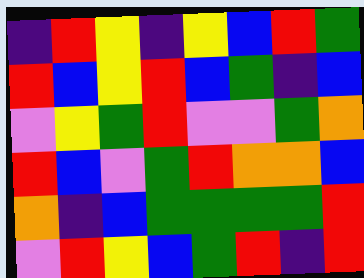[["indigo", "red", "yellow", "indigo", "yellow", "blue", "red", "green"], ["red", "blue", "yellow", "red", "blue", "green", "indigo", "blue"], ["violet", "yellow", "green", "red", "violet", "violet", "green", "orange"], ["red", "blue", "violet", "green", "red", "orange", "orange", "blue"], ["orange", "indigo", "blue", "green", "green", "green", "green", "red"], ["violet", "red", "yellow", "blue", "green", "red", "indigo", "red"]]